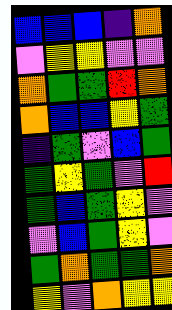[["blue", "blue", "blue", "indigo", "orange"], ["violet", "yellow", "yellow", "violet", "violet"], ["orange", "green", "green", "red", "orange"], ["orange", "blue", "blue", "yellow", "green"], ["indigo", "green", "violet", "blue", "green"], ["green", "yellow", "green", "violet", "red"], ["green", "blue", "green", "yellow", "violet"], ["violet", "blue", "green", "yellow", "violet"], ["green", "orange", "green", "green", "orange"], ["yellow", "violet", "orange", "yellow", "yellow"]]